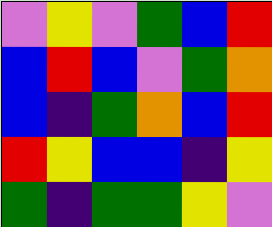[["violet", "yellow", "violet", "green", "blue", "red"], ["blue", "red", "blue", "violet", "green", "orange"], ["blue", "indigo", "green", "orange", "blue", "red"], ["red", "yellow", "blue", "blue", "indigo", "yellow"], ["green", "indigo", "green", "green", "yellow", "violet"]]